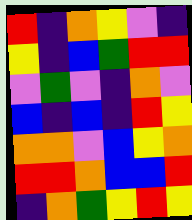[["red", "indigo", "orange", "yellow", "violet", "indigo"], ["yellow", "indigo", "blue", "green", "red", "red"], ["violet", "green", "violet", "indigo", "orange", "violet"], ["blue", "indigo", "blue", "indigo", "red", "yellow"], ["orange", "orange", "violet", "blue", "yellow", "orange"], ["red", "red", "orange", "blue", "blue", "red"], ["indigo", "orange", "green", "yellow", "red", "yellow"]]